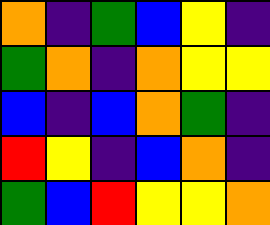[["orange", "indigo", "green", "blue", "yellow", "indigo"], ["green", "orange", "indigo", "orange", "yellow", "yellow"], ["blue", "indigo", "blue", "orange", "green", "indigo"], ["red", "yellow", "indigo", "blue", "orange", "indigo"], ["green", "blue", "red", "yellow", "yellow", "orange"]]